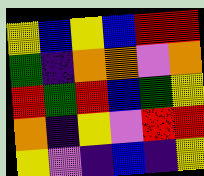[["yellow", "blue", "yellow", "blue", "red", "red"], ["green", "indigo", "orange", "orange", "violet", "orange"], ["red", "green", "red", "blue", "green", "yellow"], ["orange", "indigo", "yellow", "violet", "red", "red"], ["yellow", "violet", "indigo", "blue", "indigo", "yellow"]]